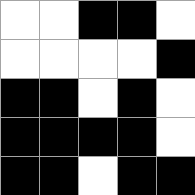[["white", "white", "black", "black", "white"], ["white", "white", "white", "white", "black"], ["black", "black", "white", "black", "white"], ["black", "black", "black", "black", "white"], ["black", "black", "white", "black", "black"]]